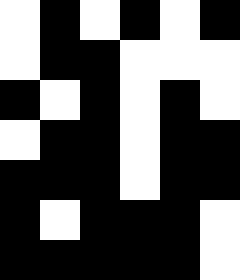[["white", "black", "white", "black", "white", "black"], ["white", "black", "black", "white", "white", "white"], ["black", "white", "black", "white", "black", "white"], ["white", "black", "black", "white", "black", "black"], ["black", "black", "black", "white", "black", "black"], ["black", "white", "black", "black", "black", "white"], ["black", "black", "black", "black", "black", "white"]]